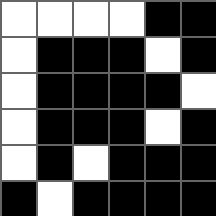[["white", "white", "white", "white", "black", "black"], ["white", "black", "black", "black", "white", "black"], ["white", "black", "black", "black", "black", "white"], ["white", "black", "black", "black", "white", "black"], ["white", "black", "white", "black", "black", "black"], ["black", "white", "black", "black", "black", "black"]]